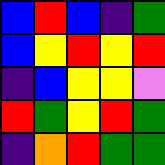[["blue", "red", "blue", "indigo", "green"], ["blue", "yellow", "red", "yellow", "red"], ["indigo", "blue", "yellow", "yellow", "violet"], ["red", "green", "yellow", "red", "green"], ["indigo", "orange", "red", "green", "green"]]